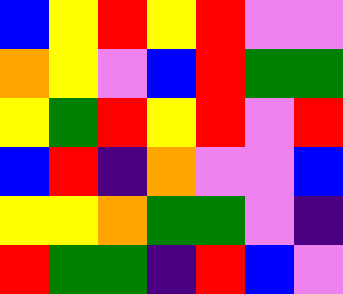[["blue", "yellow", "red", "yellow", "red", "violet", "violet"], ["orange", "yellow", "violet", "blue", "red", "green", "green"], ["yellow", "green", "red", "yellow", "red", "violet", "red"], ["blue", "red", "indigo", "orange", "violet", "violet", "blue"], ["yellow", "yellow", "orange", "green", "green", "violet", "indigo"], ["red", "green", "green", "indigo", "red", "blue", "violet"]]